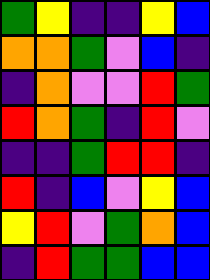[["green", "yellow", "indigo", "indigo", "yellow", "blue"], ["orange", "orange", "green", "violet", "blue", "indigo"], ["indigo", "orange", "violet", "violet", "red", "green"], ["red", "orange", "green", "indigo", "red", "violet"], ["indigo", "indigo", "green", "red", "red", "indigo"], ["red", "indigo", "blue", "violet", "yellow", "blue"], ["yellow", "red", "violet", "green", "orange", "blue"], ["indigo", "red", "green", "green", "blue", "blue"]]